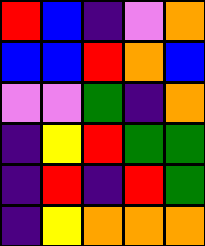[["red", "blue", "indigo", "violet", "orange"], ["blue", "blue", "red", "orange", "blue"], ["violet", "violet", "green", "indigo", "orange"], ["indigo", "yellow", "red", "green", "green"], ["indigo", "red", "indigo", "red", "green"], ["indigo", "yellow", "orange", "orange", "orange"]]